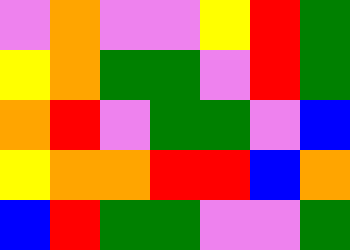[["violet", "orange", "violet", "violet", "yellow", "red", "green"], ["yellow", "orange", "green", "green", "violet", "red", "green"], ["orange", "red", "violet", "green", "green", "violet", "blue"], ["yellow", "orange", "orange", "red", "red", "blue", "orange"], ["blue", "red", "green", "green", "violet", "violet", "green"]]